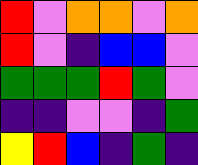[["red", "violet", "orange", "orange", "violet", "orange"], ["red", "violet", "indigo", "blue", "blue", "violet"], ["green", "green", "green", "red", "green", "violet"], ["indigo", "indigo", "violet", "violet", "indigo", "green"], ["yellow", "red", "blue", "indigo", "green", "indigo"]]